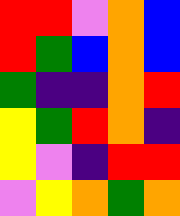[["red", "red", "violet", "orange", "blue"], ["red", "green", "blue", "orange", "blue"], ["green", "indigo", "indigo", "orange", "red"], ["yellow", "green", "red", "orange", "indigo"], ["yellow", "violet", "indigo", "red", "red"], ["violet", "yellow", "orange", "green", "orange"]]